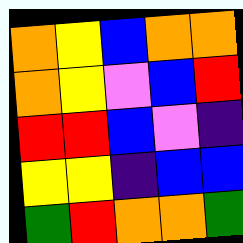[["orange", "yellow", "blue", "orange", "orange"], ["orange", "yellow", "violet", "blue", "red"], ["red", "red", "blue", "violet", "indigo"], ["yellow", "yellow", "indigo", "blue", "blue"], ["green", "red", "orange", "orange", "green"]]